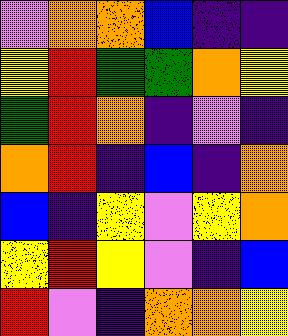[["violet", "orange", "orange", "blue", "indigo", "indigo"], ["yellow", "red", "green", "green", "orange", "yellow"], ["green", "red", "orange", "indigo", "violet", "indigo"], ["orange", "red", "indigo", "blue", "indigo", "orange"], ["blue", "indigo", "yellow", "violet", "yellow", "orange"], ["yellow", "red", "yellow", "violet", "indigo", "blue"], ["red", "violet", "indigo", "orange", "orange", "yellow"]]